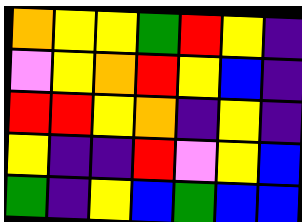[["orange", "yellow", "yellow", "green", "red", "yellow", "indigo"], ["violet", "yellow", "orange", "red", "yellow", "blue", "indigo"], ["red", "red", "yellow", "orange", "indigo", "yellow", "indigo"], ["yellow", "indigo", "indigo", "red", "violet", "yellow", "blue"], ["green", "indigo", "yellow", "blue", "green", "blue", "blue"]]